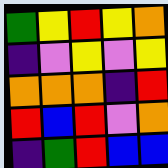[["green", "yellow", "red", "yellow", "orange"], ["indigo", "violet", "yellow", "violet", "yellow"], ["orange", "orange", "orange", "indigo", "red"], ["red", "blue", "red", "violet", "orange"], ["indigo", "green", "red", "blue", "blue"]]